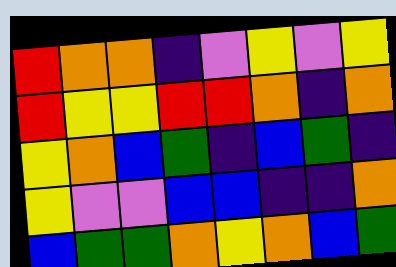[["red", "orange", "orange", "indigo", "violet", "yellow", "violet", "yellow"], ["red", "yellow", "yellow", "red", "red", "orange", "indigo", "orange"], ["yellow", "orange", "blue", "green", "indigo", "blue", "green", "indigo"], ["yellow", "violet", "violet", "blue", "blue", "indigo", "indigo", "orange"], ["blue", "green", "green", "orange", "yellow", "orange", "blue", "green"]]